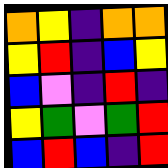[["orange", "yellow", "indigo", "orange", "orange"], ["yellow", "red", "indigo", "blue", "yellow"], ["blue", "violet", "indigo", "red", "indigo"], ["yellow", "green", "violet", "green", "red"], ["blue", "red", "blue", "indigo", "red"]]